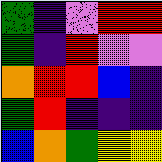[["green", "indigo", "violet", "red", "red"], ["green", "indigo", "red", "violet", "violet"], ["orange", "red", "red", "blue", "indigo"], ["green", "red", "indigo", "indigo", "indigo"], ["blue", "orange", "green", "yellow", "yellow"]]